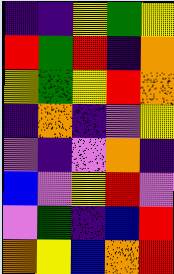[["indigo", "indigo", "yellow", "green", "yellow"], ["red", "green", "red", "indigo", "orange"], ["yellow", "green", "yellow", "red", "orange"], ["indigo", "orange", "indigo", "violet", "yellow"], ["violet", "indigo", "violet", "orange", "indigo"], ["blue", "violet", "yellow", "red", "violet"], ["violet", "green", "indigo", "blue", "red"], ["orange", "yellow", "blue", "orange", "red"]]